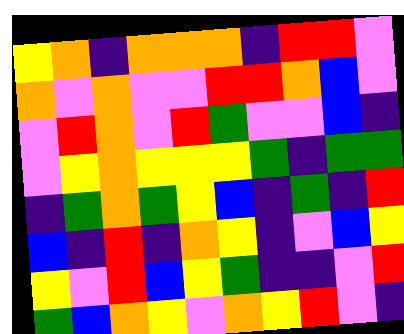[["yellow", "orange", "indigo", "orange", "orange", "orange", "indigo", "red", "red", "violet"], ["orange", "violet", "orange", "violet", "violet", "red", "red", "orange", "blue", "violet"], ["violet", "red", "orange", "violet", "red", "green", "violet", "violet", "blue", "indigo"], ["violet", "yellow", "orange", "yellow", "yellow", "yellow", "green", "indigo", "green", "green"], ["indigo", "green", "orange", "green", "yellow", "blue", "indigo", "green", "indigo", "red"], ["blue", "indigo", "red", "indigo", "orange", "yellow", "indigo", "violet", "blue", "yellow"], ["yellow", "violet", "red", "blue", "yellow", "green", "indigo", "indigo", "violet", "red"], ["green", "blue", "orange", "yellow", "violet", "orange", "yellow", "red", "violet", "indigo"]]